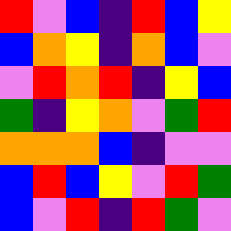[["red", "violet", "blue", "indigo", "red", "blue", "yellow"], ["blue", "orange", "yellow", "indigo", "orange", "blue", "violet"], ["violet", "red", "orange", "red", "indigo", "yellow", "blue"], ["green", "indigo", "yellow", "orange", "violet", "green", "red"], ["orange", "orange", "orange", "blue", "indigo", "violet", "violet"], ["blue", "red", "blue", "yellow", "violet", "red", "green"], ["blue", "violet", "red", "indigo", "red", "green", "violet"]]